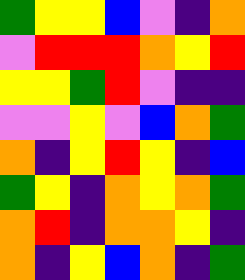[["green", "yellow", "yellow", "blue", "violet", "indigo", "orange"], ["violet", "red", "red", "red", "orange", "yellow", "red"], ["yellow", "yellow", "green", "red", "violet", "indigo", "indigo"], ["violet", "violet", "yellow", "violet", "blue", "orange", "green"], ["orange", "indigo", "yellow", "red", "yellow", "indigo", "blue"], ["green", "yellow", "indigo", "orange", "yellow", "orange", "green"], ["orange", "red", "indigo", "orange", "orange", "yellow", "indigo"], ["orange", "indigo", "yellow", "blue", "orange", "indigo", "green"]]